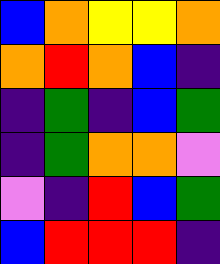[["blue", "orange", "yellow", "yellow", "orange"], ["orange", "red", "orange", "blue", "indigo"], ["indigo", "green", "indigo", "blue", "green"], ["indigo", "green", "orange", "orange", "violet"], ["violet", "indigo", "red", "blue", "green"], ["blue", "red", "red", "red", "indigo"]]